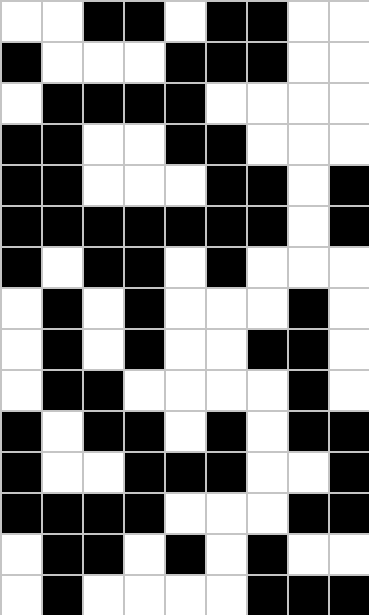[["white", "white", "black", "black", "white", "black", "black", "white", "white"], ["black", "white", "white", "white", "black", "black", "black", "white", "white"], ["white", "black", "black", "black", "black", "white", "white", "white", "white"], ["black", "black", "white", "white", "black", "black", "white", "white", "white"], ["black", "black", "white", "white", "white", "black", "black", "white", "black"], ["black", "black", "black", "black", "black", "black", "black", "white", "black"], ["black", "white", "black", "black", "white", "black", "white", "white", "white"], ["white", "black", "white", "black", "white", "white", "white", "black", "white"], ["white", "black", "white", "black", "white", "white", "black", "black", "white"], ["white", "black", "black", "white", "white", "white", "white", "black", "white"], ["black", "white", "black", "black", "white", "black", "white", "black", "black"], ["black", "white", "white", "black", "black", "black", "white", "white", "black"], ["black", "black", "black", "black", "white", "white", "white", "black", "black"], ["white", "black", "black", "white", "black", "white", "black", "white", "white"], ["white", "black", "white", "white", "white", "white", "black", "black", "black"]]